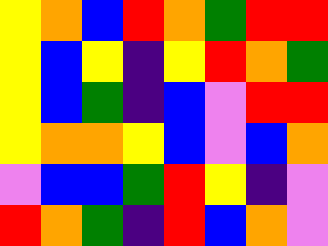[["yellow", "orange", "blue", "red", "orange", "green", "red", "red"], ["yellow", "blue", "yellow", "indigo", "yellow", "red", "orange", "green"], ["yellow", "blue", "green", "indigo", "blue", "violet", "red", "red"], ["yellow", "orange", "orange", "yellow", "blue", "violet", "blue", "orange"], ["violet", "blue", "blue", "green", "red", "yellow", "indigo", "violet"], ["red", "orange", "green", "indigo", "red", "blue", "orange", "violet"]]